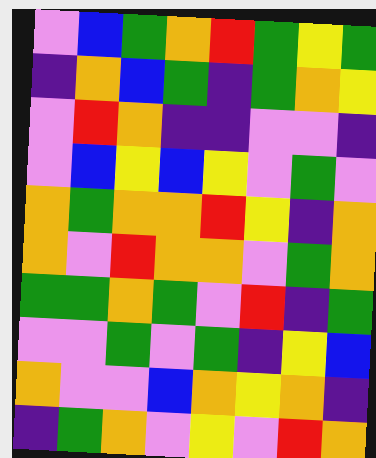[["violet", "blue", "green", "orange", "red", "green", "yellow", "green"], ["indigo", "orange", "blue", "green", "indigo", "green", "orange", "yellow"], ["violet", "red", "orange", "indigo", "indigo", "violet", "violet", "indigo"], ["violet", "blue", "yellow", "blue", "yellow", "violet", "green", "violet"], ["orange", "green", "orange", "orange", "red", "yellow", "indigo", "orange"], ["orange", "violet", "red", "orange", "orange", "violet", "green", "orange"], ["green", "green", "orange", "green", "violet", "red", "indigo", "green"], ["violet", "violet", "green", "violet", "green", "indigo", "yellow", "blue"], ["orange", "violet", "violet", "blue", "orange", "yellow", "orange", "indigo"], ["indigo", "green", "orange", "violet", "yellow", "violet", "red", "orange"]]